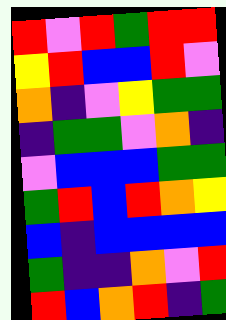[["red", "violet", "red", "green", "red", "red"], ["yellow", "red", "blue", "blue", "red", "violet"], ["orange", "indigo", "violet", "yellow", "green", "green"], ["indigo", "green", "green", "violet", "orange", "indigo"], ["violet", "blue", "blue", "blue", "green", "green"], ["green", "red", "blue", "red", "orange", "yellow"], ["blue", "indigo", "blue", "blue", "blue", "blue"], ["green", "indigo", "indigo", "orange", "violet", "red"], ["red", "blue", "orange", "red", "indigo", "green"]]